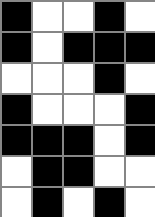[["black", "white", "white", "black", "white"], ["black", "white", "black", "black", "black"], ["white", "white", "white", "black", "white"], ["black", "white", "white", "white", "black"], ["black", "black", "black", "white", "black"], ["white", "black", "black", "white", "white"], ["white", "black", "white", "black", "white"]]